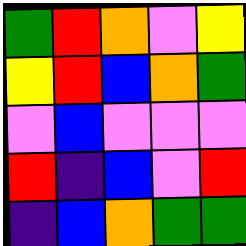[["green", "red", "orange", "violet", "yellow"], ["yellow", "red", "blue", "orange", "green"], ["violet", "blue", "violet", "violet", "violet"], ["red", "indigo", "blue", "violet", "red"], ["indigo", "blue", "orange", "green", "green"]]